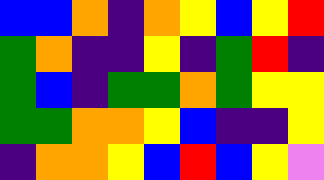[["blue", "blue", "orange", "indigo", "orange", "yellow", "blue", "yellow", "red"], ["green", "orange", "indigo", "indigo", "yellow", "indigo", "green", "red", "indigo"], ["green", "blue", "indigo", "green", "green", "orange", "green", "yellow", "yellow"], ["green", "green", "orange", "orange", "yellow", "blue", "indigo", "indigo", "yellow"], ["indigo", "orange", "orange", "yellow", "blue", "red", "blue", "yellow", "violet"]]